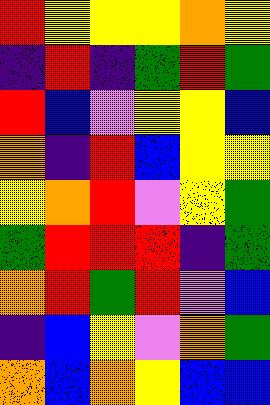[["red", "yellow", "yellow", "yellow", "orange", "yellow"], ["indigo", "red", "indigo", "green", "red", "green"], ["red", "blue", "violet", "yellow", "yellow", "blue"], ["orange", "indigo", "red", "blue", "yellow", "yellow"], ["yellow", "orange", "red", "violet", "yellow", "green"], ["green", "red", "red", "red", "indigo", "green"], ["orange", "red", "green", "red", "violet", "blue"], ["indigo", "blue", "yellow", "violet", "orange", "green"], ["orange", "blue", "orange", "yellow", "blue", "blue"]]